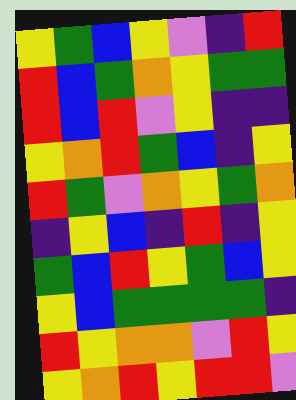[["yellow", "green", "blue", "yellow", "violet", "indigo", "red"], ["red", "blue", "green", "orange", "yellow", "green", "green"], ["red", "blue", "red", "violet", "yellow", "indigo", "indigo"], ["yellow", "orange", "red", "green", "blue", "indigo", "yellow"], ["red", "green", "violet", "orange", "yellow", "green", "orange"], ["indigo", "yellow", "blue", "indigo", "red", "indigo", "yellow"], ["green", "blue", "red", "yellow", "green", "blue", "yellow"], ["yellow", "blue", "green", "green", "green", "green", "indigo"], ["red", "yellow", "orange", "orange", "violet", "red", "yellow"], ["yellow", "orange", "red", "yellow", "red", "red", "violet"]]